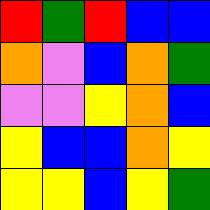[["red", "green", "red", "blue", "blue"], ["orange", "violet", "blue", "orange", "green"], ["violet", "violet", "yellow", "orange", "blue"], ["yellow", "blue", "blue", "orange", "yellow"], ["yellow", "yellow", "blue", "yellow", "green"]]